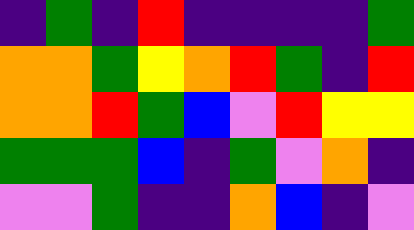[["indigo", "green", "indigo", "red", "indigo", "indigo", "indigo", "indigo", "green"], ["orange", "orange", "green", "yellow", "orange", "red", "green", "indigo", "red"], ["orange", "orange", "red", "green", "blue", "violet", "red", "yellow", "yellow"], ["green", "green", "green", "blue", "indigo", "green", "violet", "orange", "indigo"], ["violet", "violet", "green", "indigo", "indigo", "orange", "blue", "indigo", "violet"]]